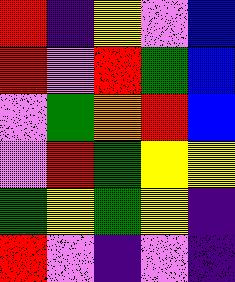[["red", "indigo", "yellow", "violet", "blue"], ["red", "violet", "red", "green", "blue"], ["violet", "green", "orange", "red", "blue"], ["violet", "red", "green", "yellow", "yellow"], ["green", "yellow", "green", "yellow", "indigo"], ["red", "violet", "indigo", "violet", "indigo"]]